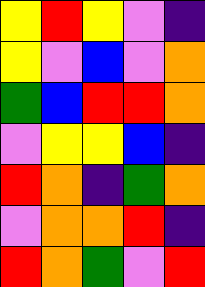[["yellow", "red", "yellow", "violet", "indigo"], ["yellow", "violet", "blue", "violet", "orange"], ["green", "blue", "red", "red", "orange"], ["violet", "yellow", "yellow", "blue", "indigo"], ["red", "orange", "indigo", "green", "orange"], ["violet", "orange", "orange", "red", "indigo"], ["red", "orange", "green", "violet", "red"]]